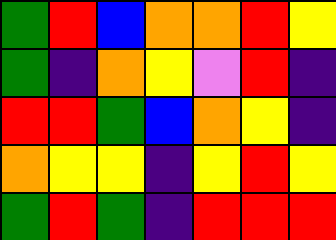[["green", "red", "blue", "orange", "orange", "red", "yellow"], ["green", "indigo", "orange", "yellow", "violet", "red", "indigo"], ["red", "red", "green", "blue", "orange", "yellow", "indigo"], ["orange", "yellow", "yellow", "indigo", "yellow", "red", "yellow"], ["green", "red", "green", "indigo", "red", "red", "red"]]